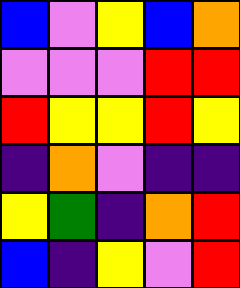[["blue", "violet", "yellow", "blue", "orange"], ["violet", "violet", "violet", "red", "red"], ["red", "yellow", "yellow", "red", "yellow"], ["indigo", "orange", "violet", "indigo", "indigo"], ["yellow", "green", "indigo", "orange", "red"], ["blue", "indigo", "yellow", "violet", "red"]]